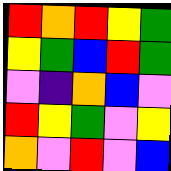[["red", "orange", "red", "yellow", "green"], ["yellow", "green", "blue", "red", "green"], ["violet", "indigo", "orange", "blue", "violet"], ["red", "yellow", "green", "violet", "yellow"], ["orange", "violet", "red", "violet", "blue"]]